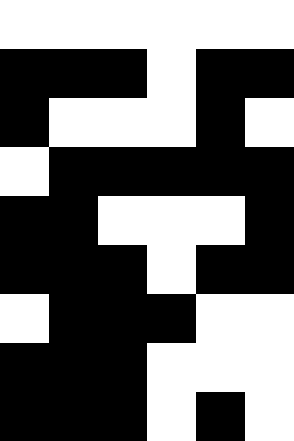[["white", "white", "white", "white", "white", "white"], ["black", "black", "black", "white", "black", "black"], ["black", "white", "white", "white", "black", "white"], ["white", "black", "black", "black", "black", "black"], ["black", "black", "white", "white", "white", "black"], ["black", "black", "black", "white", "black", "black"], ["white", "black", "black", "black", "white", "white"], ["black", "black", "black", "white", "white", "white"], ["black", "black", "black", "white", "black", "white"]]